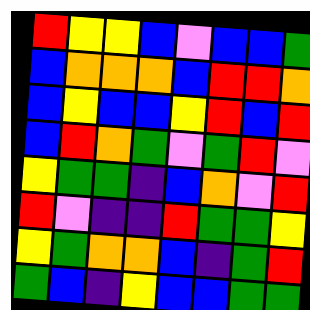[["red", "yellow", "yellow", "blue", "violet", "blue", "blue", "green"], ["blue", "orange", "orange", "orange", "blue", "red", "red", "orange"], ["blue", "yellow", "blue", "blue", "yellow", "red", "blue", "red"], ["blue", "red", "orange", "green", "violet", "green", "red", "violet"], ["yellow", "green", "green", "indigo", "blue", "orange", "violet", "red"], ["red", "violet", "indigo", "indigo", "red", "green", "green", "yellow"], ["yellow", "green", "orange", "orange", "blue", "indigo", "green", "red"], ["green", "blue", "indigo", "yellow", "blue", "blue", "green", "green"]]